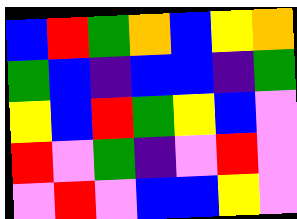[["blue", "red", "green", "orange", "blue", "yellow", "orange"], ["green", "blue", "indigo", "blue", "blue", "indigo", "green"], ["yellow", "blue", "red", "green", "yellow", "blue", "violet"], ["red", "violet", "green", "indigo", "violet", "red", "violet"], ["violet", "red", "violet", "blue", "blue", "yellow", "violet"]]